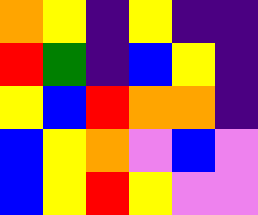[["orange", "yellow", "indigo", "yellow", "indigo", "indigo"], ["red", "green", "indigo", "blue", "yellow", "indigo"], ["yellow", "blue", "red", "orange", "orange", "indigo"], ["blue", "yellow", "orange", "violet", "blue", "violet"], ["blue", "yellow", "red", "yellow", "violet", "violet"]]